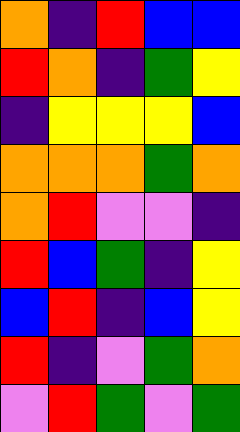[["orange", "indigo", "red", "blue", "blue"], ["red", "orange", "indigo", "green", "yellow"], ["indigo", "yellow", "yellow", "yellow", "blue"], ["orange", "orange", "orange", "green", "orange"], ["orange", "red", "violet", "violet", "indigo"], ["red", "blue", "green", "indigo", "yellow"], ["blue", "red", "indigo", "blue", "yellow"], ["red", "indigo", "violet", "green", "orange"], ["violet", "red", "green", "violet", "green"]]